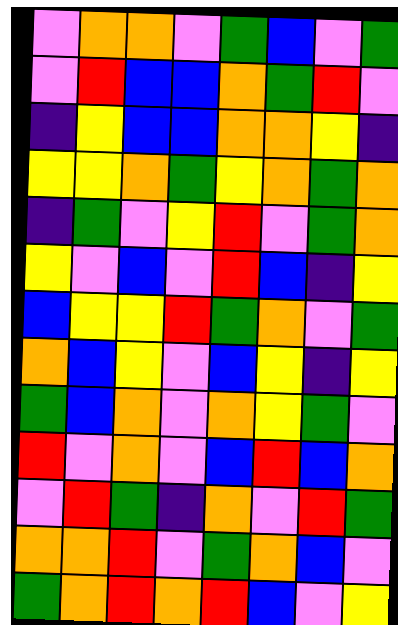[["violet", "orange", "orange", "violet", "green", "blue", "violet", "green"], ["violet", "red", "blue", "blue", "orange", "green", "red", "violet"], ["indigo", "yellow", "blue", "blue", "orange", "orange", "yellow", "indigo"], ["yellow", "yellow", "orange", "green", "yellow", "orange", "green", "orange"], ["indigo", "green", "violet", "yellow", "red", "violet", "green", "orange"], ["yellow", "violet", "blue", "violet", "red", "blue", "indigo", "yellow"], ["blue", "yellow", "yellow", "red", "green", "orange", "violet", "green"], ["orange", "blue", "yellow", "violet", "blue", "yellow", "indigo", "yellow"], ["green", "blue", "orange", "violet", "orange", "yellow", "green", "violet"], ["red", "violet", "orange", "violet", "blue", "red", "blue", "orange"], ["violet", "red", "green", "indigo", "orange", "violet", "red", "green"], ["orange", "orange", "red", "violet", "green", "orange", "blue", "violet"], ["green", "orange", "red", "orange", "red", "blue", "violet", "yellow"]]